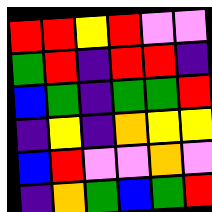[["red", "red", "yellow", "red", "violet", "violet"], ["green", "red", "indigo", "red", "red", "indigo"], ["blue", "green", "indigo", "green", "green", "red"], ["indigo", "yellow", "indigo", "orange", "yellow", "yellow"], ["blue", "red", "violet", "violet", "orange", "violet"], ["indigo", "orange", "green", "blue", "green", "red"]]